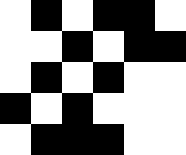[["white", "black", "white", "black", "black", "white"], ["white", "white", "black", "white", "black", "black"], ["white", "black", "white", "black", "white", "white"], ["black", "white", "black", "white", "white", "white"], ["white", "black", "black", "black", "white", "white"]]